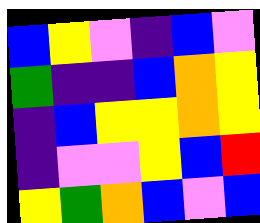[["blue", "yellow", "violet", "indigo", "blue", "violet"], ["green", "indigo", "indigo", "blue", "orange", "yellow"], ["indigo", "blue", "yellow", "yellow", "orange", "yellow"], ["indigo", "violet", "violet", "yellow", "blue", "red"], ["yellow", "green", "orange", "blue", "violet", "blue"]]